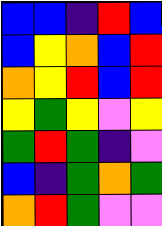[["blue", "blue", "indigo", "red", "blue"], ["blue", "yellow", "orange", "blue", "red"], ["orange", "yellow", "red", "blue", "red"], ["yellow", "green", "yellow", "violet", "yellow"], ["green", "red", "green", "indigo", "violet"], ["blue", "indigo", "green", "orange", "green"], ["orange", "red", "green", "violet", "violet"]]